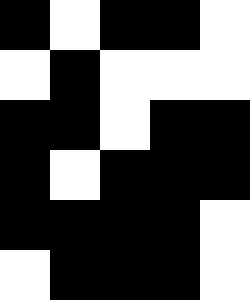[["black", "white", "black", "black", "white"], ["white", "black", "white", "white", "white"], ["black", "black", "white", "black", "black"], ["black", "white", "black", "black", "black"], ["black", "black", "black", "black", "white"], ["white", "black", "black", "black", "white"]]